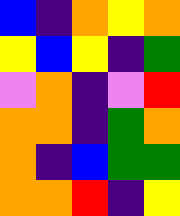[["blue", "indigo", "orange", "yellow", "orange"], ["yellow", "blue", "yellow", "indigo", "green"], ["violet", "orange", "indigo", "violet", "red"], ["orange", "orange", "indigo", "green", "orange"], ["orange", "indigo", "blue", "green", "green"], ["orange", "orange", "red", "indigo", "yellow"]]